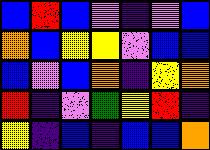[["blue", "red", "blue", "violet", "indigo", "violet", "blue"], ["orange", "blue", "yellow", "yellow", "violet", "blue", "blue"], ["blue", "violet", "blue", "orange", "indigo", "yellow", "orange"], ["red", "indigo", "violet", "green", "yellow", "red", "indigo"], ["yellow", "indigo", "blue", "indigo", "blue", "blue", "orange"]]